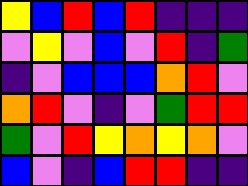[["yellow", "blue", "red", "blue", "red", "indigo", "indigo", "indigo"], ["violet", "yellow", "violet", "blue", "violet", "red", "indigo", "green"], ["indigo", "violet", "blue", "blue", "blue", "orange", "red", "violet"], ["orange", "red", "violet", "indigo", "violet", "green", "red", "red"], ["green", "violet", "red", "yellow", "orange", "yellow", "orange", "violet"], ["blue", "violet", "indigo", "blue", "red", "red", "indigo", "indigo"]]